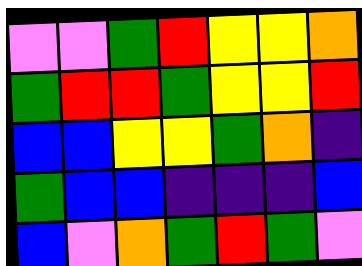[["violet", "violet", "green", "red", "yellow", "yellow", "orange"], ["green", "red", "red", "green", "yellow", "yellow", "red"], ["blue", "blue", "yellow", "yellow", "green", "orange", "indigo"], ["green", "blue", "blue", "indigo", "indigo", "indigo", "blue"], ["blue", "violet", "orange", "green", "red", "green", "violet"]]